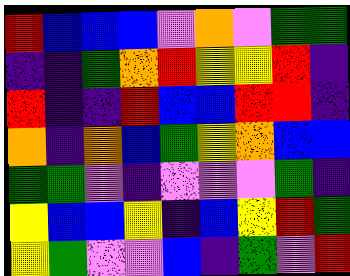[["red", "blue", "blue", "blue", "violet", "orange", "violet", "green", "green"], ["indigo", "indigo", "green", "orange", "red", "yellow", "yellow", "red", "indigo"], ["red", "indigo", "indigo", "red", "blue", "blue", "red", "red", "indigo"], ["orange", "indigo", "orange", "blue", "green", "yellow", "orange", "blue", "blue"], ["green", "green", "violet", "indigo", "violet", "violet", "violet", "green", "indigo"], ["yellow", "blue", "blue", "yellow", "indigo", "blue", "yellow", "red", "green"], ["yellow", "green", "violet", "violet", "blue", "indigo", "green", "violet", "red"]]